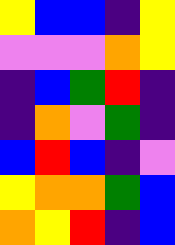[["yellow", "blue", "blue", "indigo", "yellow"], ["violet", "violet", "violet", "orange", "yellow"], ["indigo", "blue", "green", "red", "indigo"], ["indigo", "orange", "violet", "green", "indigo"], ["blue", "red", "blue", "indigo", "violet"], ["yellow", "orange", "orange", "green", "blue"], ["orange", "yellow", "red", "indigo", "blue"]]